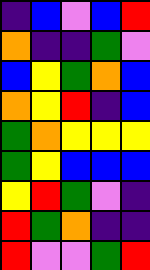[["indigo", "blue", "violet", "blue", "red"], ["orange", "indigo", "indigo", "green", "violet"], ["blue", "yellow", "green", "orange", "blue"], ["orange", "yellow", "red", "indigo", "blue"], ["green", "orange", "yellow", "yellow", "yellow"], ["green", "yellow", "blue", "blue", "blue"], ["yellow", "red", "green", "violet", "indigo"], ["red", "green", "orange", "indigo", "indigo"], ["red", "violet", "violet", "green", "red"]]